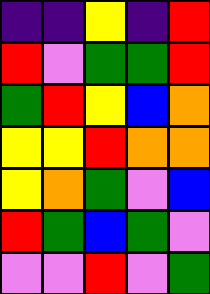[["indigo", "indigo", "yellow", "indigo", "red"], ["red", "violet", "green", "green", "red"], ["green", "red", "yellow", "blue", "orange"], ["yellow", "yellow", "red", "orange", "orange"], ["yellow", "orange", "green", "violet", "blue"], ["red", "green", "blue", "green", "violet"], ["violet", "violet", "red", "violet", "green"]]